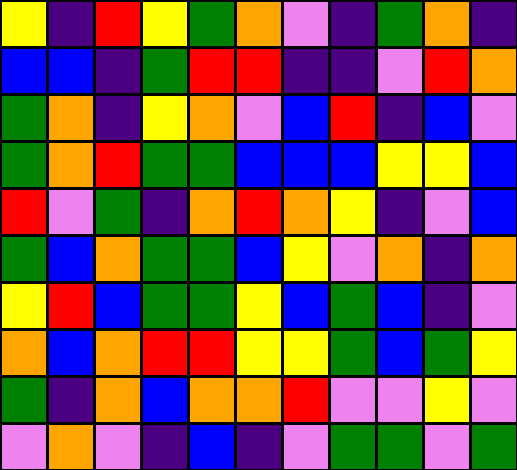[["yellow", "indigo", "red", "yellow", "green", "orange", "violet", "indigo", "green", "orange", "indigo"], ["blue", "blue", "indigo", "green", "red", "red", "indigo", "indigo", "violet", "red", "orange"], ["green", "orange", "indigo", "yellow", "orange", "violet", "blue", "red", "indigo", "blue", "violet"], ["green", "orange", "red", "green", "green", "blue", "blue", "blue", "yellow", "yellow", "blue"], ["red", "violet", "green", "indigo", "orange", "red", "orange", "yellow", "indigo", "violet", "blue"], ["green", "blue", "orange", "green", "green", "blue", "yellow", "violet", "orange", "indigo", "orange"], ["yellow", "red", "blue", "green", "green", "yellow", "blue", "green", "blue", "indigo", "violet"], ["orange", "blue", "orange", "red", "red", "yellow", "yellow", "green", "blue", "green", "yellow"], ["green", "indigo", "orange", "blue", "orange", "orange", "red", "violet", "violet", "yellow", "violet"], ["violet", "orange", "violet", "indigo", "blue", "indigo", "violet", "green", "green", "violet", "green"]]